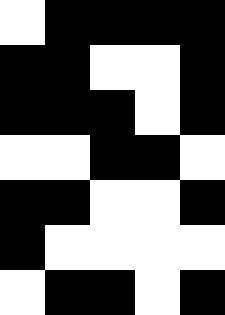[["white", "black", "black", "black", "black"], ["black", "black", "white", "white", "black"], ["black", "black", "black", "white", "black"], ["white", "white", "black", "black", "white"], ["black", "black", "white", "white", "black"], ["black", "white", "white", "white", "white"], ["white", "black", "black", "white", "black"]]